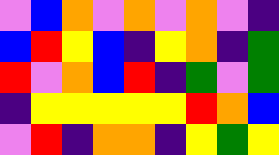[["violet", "blue", "orange", "violet", "orange", "violet", "orange", "violet", "indigo"], ["blue", "red", "yellow", "blue", "indigo", "yellow", "orange", "indigo", "green"], ["red", "violet", "orange", "blue", "red", "indigo", "green", "violet", "green"], ["indigo", "yellow", "yellow", "yellow", "yellow", "yellow", "red", "orange", "blue"], ["violet", "red", "indigo", "orange", "orange", "indigo", "yellow", "green", "yellow"]]